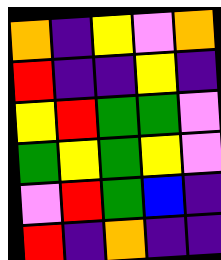[["orange", "indigo", "yellow", "violet", "orange"], ["red", "indigo", "indigo", "yellow", "indigo"], ["yellow", "red", "green", "green", "violet"], ["green", "yellow", "green", "yellow", "violet"], ["violet", "red", "green", "blue", "indigo"], ["red", "indigo", "orange", "indigo", "indigo"]]